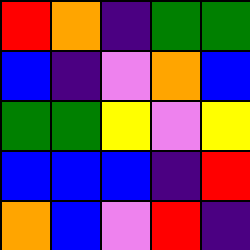[["red", "orange", "indigo", "green", "green"], ["blue", "indigo", "violet", "orange", "blue"], ["green", "green", "yellow", "violet", "yellow"], ["blue", "blue", "blue", "indigo", "red"], ["orange", "blue", "violet", "red", "indigo"]]